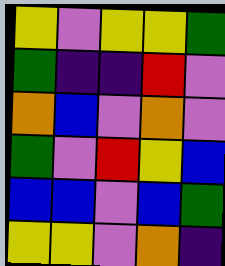[["yellow", "violet", "yellow", "yellow", "green"], ["green", "indigo", "indigo", "red", "violet"], ["orange", "blue", "violet", "orange", "violet"], ["green", "violet", "red", "yellow", "blue"], ["blue", "blue", "violet", "blue", "green"], ["yellow", "yellow", "violet", "orange", "indigo"]]